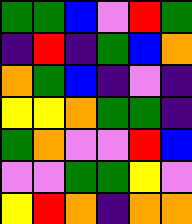[["green", "green", "blue", "violet", "red", "green"], ["indigo", "red", "indigo", "green", "blue", "orange"], ["orange", "green", "blue", "indigo", "violet", "indigo"], ["yellow", "yellow", "orange", "green", "green", "indigo"], ["green", "orange", "violet", "violet", "red", "blue"], ["violet", "violet", "green", "green", "yellow", "violet"], ["yellow", "red", "orange", "indigo", "orange", "orange"]]